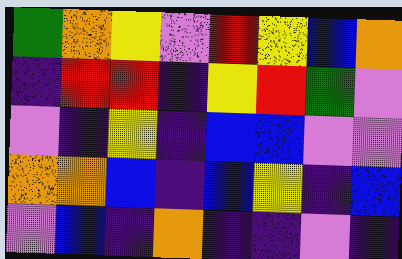[["green", "orange", "yellow", "violet", "red", "yellow", "blue", "orange"], ["indigo", "red", "red", "indigo", "yellow", "red", "green", "violet"], ["violet", "indigo", "yellow", "indigo", "blue", "blue", "violet", "violet"], ["orange", "orange", "blue", "indigo", "blue", "yellow", "indigo", "blue"], ["violet", "blue", "indigo", "orange", "indigo", "indigo", "violet", "indigo"]]